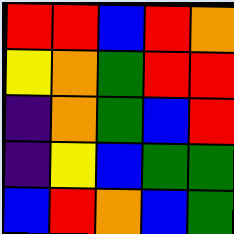[["red", "red", "blue", "red", "orange"], ["yellow", "orange", "green", "red", "red"], ["indigo", "orange", "green", "blue", "red"], ["indigo", "yellow", "blue", "green", "green"], ["blue", "red", "orange", "blue", "green"]]